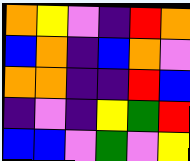[["orange", "yellow", "violet", "indigo", "red", "orange"], ["blue", "orange", "indigo", "blue", "orange", "violet"], ["orange", "orange", "indigo", "indigo", "red", "blue"], ["indigo", "violet", "indigo", "yellow", "green", "red"], ["blue", "blue", "violet", "green", "violet", "yellow"]]